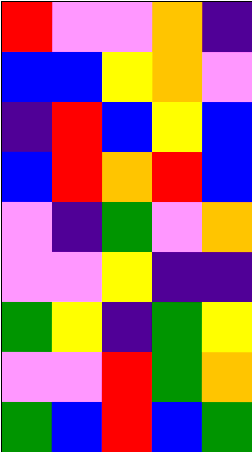[["red", "violet", "violet", "orange", "indigo"], ["blue", "blue", "yellow", "orange", "violet"], ["indigo", "red", "blue", "yellow", "blue"], ["blue", "red", "orange", "red", "blue"], ["violet", "indigo", "green", "violet", "orange"], ["violet", "violet", "yellow", "indigo", "indigo"], ["green", "yellow", "indigo", "green", "yellow"], ["violet", "violet", "red", "green", "orange"], ["green", "blue", "red", "blue", "green"]]